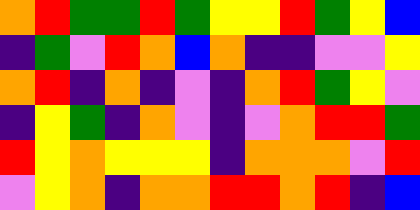[["orange", "red", "green", "green", "red", "green", "yellow", "yellow", "red", "green", "yellow", "blue"], ["indigo", "green", "violet", "red", "orange", "blue", "orange", "indigo", "indigo", "violet", "violet", "yellow"], ["orange", "red", "indigo", "orange", "indigo", "violet", "indigo", "orange", "red", "green", "yellow", "violet"], ["indigo", "yellow", "green", "indigo", "orange", "violet", "indigo", "violet", "orange", "red", "red", "green"], ["red", "yellow", "orange", "yellow", "yellow", "yellow", "indigo", "orange", "orange", "orange", "violet", "red"], ["violet", "yellow", "orange", "indigo", "orange", "orange", "red", "red", "orange", "red", "indigo", "blue"]]